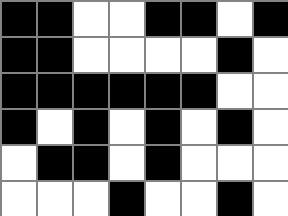[["black", "black", "white", "white", "black", "black", "white", "black"], ["black", "black", "white", "white", "white", "white", "black", "white"], ["black", "black", "black", "black", "black", "black", "white", "white"], ["black", "white", "black", "white", "black", "white", "black", "white"], ["white", "black", "black", "white", "black", "white", "white", "white"], ["white", "white", "white", "black", "white", "white", "black", "white"]]